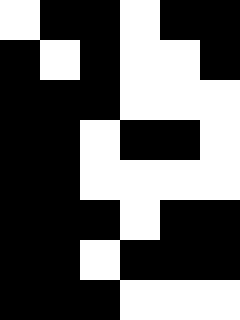[["white", "black", "black", "white", "black", "black"], ["black", "white", "black", "white", "white", "black"], ["black", "black", "black", "white", "white", "white"], ["black", "black", "white", "black", "black", "white"], ["black", "black", "white", "white", "white", "white"], ["black", "black", "black", "white", "black", "black"], ["black", "black", "white", "black", "black", "black"], ["black", "black", "black", "white", "white", "white"]]